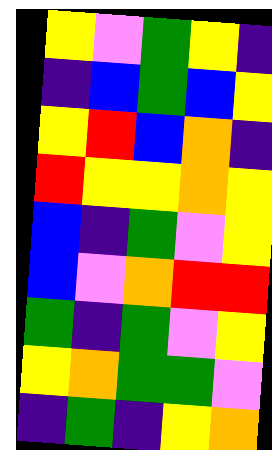[["yellow", "violet", "green", "yellow", "indigo"], ["indigo", "blue", "green", "blue", "yellow"], ["yellow", "red", "blue", "orange", "indigo"], ["red", "yellow", "yellow", "orange", "yellow"], ["blue", "indigo", "green", "violet", "yellow"], ["blue", "violet", "orange", "red", "red"], ["green", "indigo", "green", "violet", "yellow"], ["yellow", "orange", "green", "green", "violet"], ["indigo", "green", "indigo", "yellow", "orange"]]